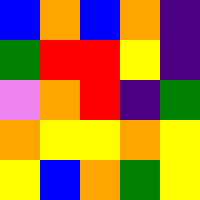[["blue", "orange", "blue", "orange", "indigo"], ["green", "red", "red", "yellow", "indigo"], ["violet", "orange", "red", "indigo", "green"], ["orange", "yellow", "yellow", "orange", "yellow"], ["yellow", "blue", "orange", "green", "yellow"]]